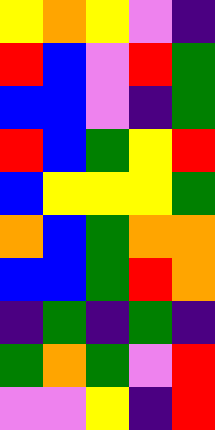[["yellow", "orange", "yellow", "violet", "indigo"], ["red", "blue", "violet", "red", "green"], ["blue", "blue", "violet", "indigo", "green"], ["red", "blue", "green", "yellow", "red"], ["blue", "yellow", "yellow", "yellow", "green"], ["orange", "blue", "green", "orange", "orange"], ["blue", "blue", "green", "red", "orange"], ["indigo", "green", "indigo", "green", "indigo"], ["green", "orange", "green", "violet", "red"], ["violet", "violet", "yellow", "indigo", "red"]]